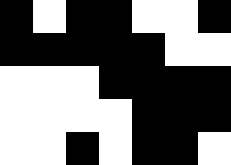[["black", "white", "black", "black", "white", "white", "black"], ["black", "black", "black", "black", "black", "white", "white"], ["white", "white", "white", "black", "black", "black", "black"], ["white", "white", "white", "white", "black", "black", "black"], ["white", "white", "black", "white", "black", "black", "white"]]